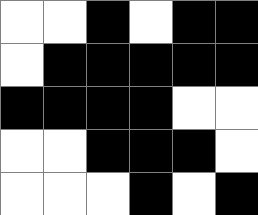[["white", "white", "black", "white", "black", "black"], ["white", "black", "black", "black", "black", "black"], ["black", "black", "black", "black", "white", "white"], ["white", "white", "black", "black", "black", "white"], ["white", "white", "white", "black", "white", "black"]]